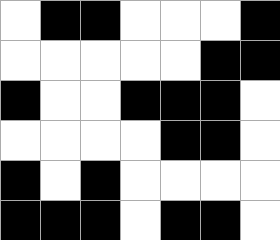[["white", "black", "black", "white", "white", "white", "black"], ["white", "white", "white", "white", "white", "black", "black"], ["black", "white", "white", "black", "black", "black", "white"], ["white", "white", "white", "white", "black", "black", "white"], ["black", "white", "black", "white", "white", "white", "white"], ["black", "black", "black", "white", "black", "black", "white"]]